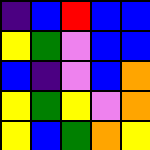[["indigo", "blue", "red", "blue", "blue"], ["yellow", "green", "violet", "blue", "blue"], ["blue", "indigo", "violet", "blue", "orange"], ["yellow", "green", "yellow", "violet", "orange"], ["yellow", "blue", "green", "orange", "yellow"]]